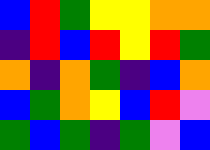[["blue", "red", "green", "yellow", "yellow", "orange", "orange"], ["indigo", "red", "blue", "red", "yellow", "red", "green"], ["orange", "indigo", "orange", "green", "indigo", "blue", "orange"], ["blue", "green", "orange", "yellow", "blue", "red", "violet"], ["green", "blue", "green", "indigo", "green", "violet", "blue"]]